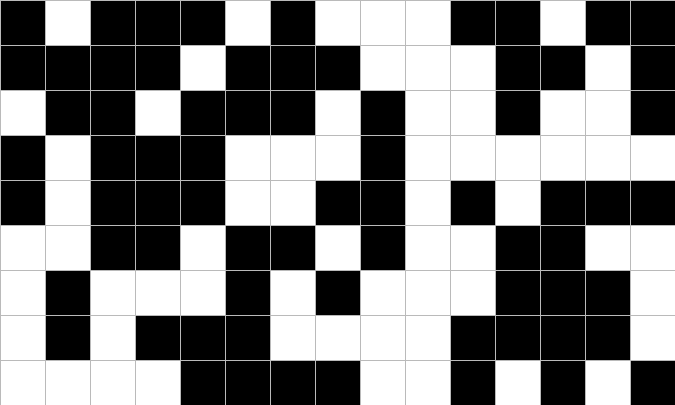[["black", "white", "black", "black", "black", "white", "black", "white", "white", "white", "black", "black", "white", "black", "black"], ["black", "black", "black", "black", "white", "black", "black", "black", "white", "white", "white", "black", "black", "white", "black"], ["white", "black", "black", "white", "black", "black", "black", "white", "black", "white", "white", "black", "white", "white", "black"], ["black", "white", "black", "black", "black", "white", "white", "white", "black", "white", "white", "white", "white", "white", "white"], ["black", "white", "black", "black", "black", "white", "white", "black", "black", "white", "black", "white", "black", "black", "black"], ["white", "white", "black", "black", "white", "black", "black", "white", "black", "white", "white", "black", "black", "white", "white"], ["white", "black", "white", "white", "white", "black", "white", "black", "white", "white", "white", "black", "black", "black", "white"], ["white", "black", "white", "black", "black", "black", "white", "white", "white", "white", "black", "black", "black", "black", "white"], ["white", "white", "white", "white", "black", "black", "black", "black", "white", "white", "black", "white", "black", "white", "black"]]